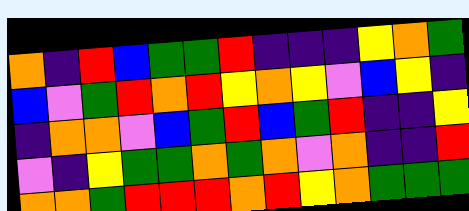[["orange", "indigo", "red", "blue", "green", "green", "red", "indigo", "indigo", "indigo", "yellow", "orange", "green"], ["blue", "violet", "green", "red", "orange", "red", "yellow", "orange", "yellow", "violet", "blue", "yellow", "indigo"], ["indigo", "orange", "orange", "violet", "blue", "green", "red", "blue", "green", "red", "indigo", "indigo", "yellow"], ["violet", "indigo", "yellow", "green", "green", "orange", "green", "orange", "violet", "orange", "indigo", "indigo", "red"], ["orange", "orange", "green", "red", "red", "red", "orange", "red", "yellow", "orange", "green", "green", "green"]]